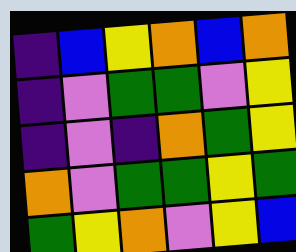[["indigo", "blue", "yellow", "orange", "blue", "orange"], ["indigo", "violet", "green", "green", "violet", "yellow"], ["indigo", "violet", "indigo", "orange", "green", "yellow"], ["orange", "violet", "green", "green", "yellow", "green"], ["green", "yellow", "orange", "violet", "yellow", "blue"]]